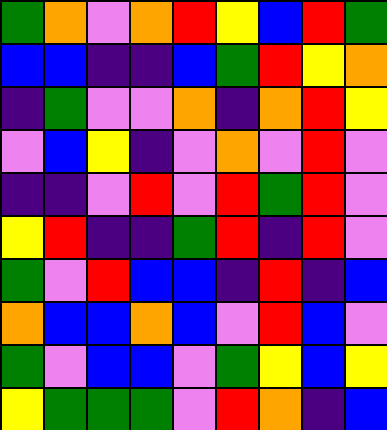[["green", "orange", "violet", "orange", "red", "yellow", "blue", "red", "green"], ["blue", "blue", "indigo", "indigo", "blue", "green", "red", "yellow", "orange"], ["indigo", "green", "violet", "violet", "orange", "indigo", "orange", "red", "yellow"], ["violet", "blue", "yellow", "indigo", "violet", "orange", "violet", "red", "violet"], ["indigo", "indigo", "violet", "red", "violet", "red", "green", "red", "violet"], ["yellow", "red", "indigo", "indigo", "green", "red", "indigo", "red", "violet"], ["green", "violet", "red", "blue", "blue", "indigo", "red", "indigo", "blue"], ["orange", "blue", "blue", "orange", "blue", "violet", "red", "blue", "violet"], ["green", "violet", "blue", "blue", "violet", "green", "yellow", "blue", "yellow"], ["yellow", "green", "green", "green", "violet", "red", "orange", "indigo", "blue"]]